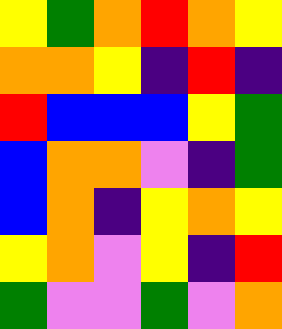[["yellow", "green", "orange", "red", "orange", "yellow"], ["orange", "orange", "yellow", "indigo", "red", "indigo"], ["red", "blue", "blue", "blue", "yellow", "green"], ["blue", "orange", "orange", "violet", "indigo", "green"], ["blue", "orange", "indigo", "yellow", "orange", "yellow"], ["yellow", "orange", "violet", "yellow", "indigo", "red"], ["green", "violet", "violet", "green", "violet", "orange"]]